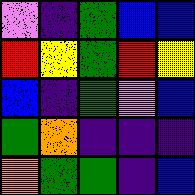[["violet", "indigo", "green", "blue", "blue"], ["red", "yellow", "green", "red", "yellow"], ["blue", "indigo", "green", "violet", "blue"], ["green", "orange", "indigo", "indigo", "indigo"], ["orange", "green", "green", "indigo", "blue"]]